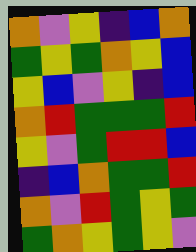[["orange", "violet", "yellow", "indigo", "blue", "orange"], ["green", "yellow", "green", "orange", "yellow", "blue"], ["yellow", "blue", "violet", "yellow", "indigo", "blue"], ["orange", "red", "green", "green", "green", "red"], ["yellow", "violet", "green", "red", "red", "blue"], ["indigo", "blue", "orange", "green", "green", "red"], ["orange", "violet", "red", "green", "yellow", "green"], ["green", "orange", "yellow", "green", "yellow", "violet"]]